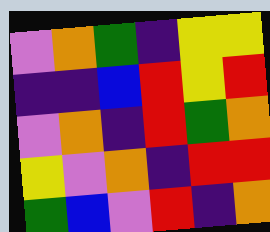[["violet", "orange", "green", "indigo", "yellow", "yellow"], ["indigo", "indigo", "blue", "red", "yellow", "red"], ["violet", "orange", "indigo", "red", "green", "orange"], ["yellow", "violet", "orange", "indigo", "red", "red"], ["green", "blue", "violet", "red", "indigo", "orange"]]